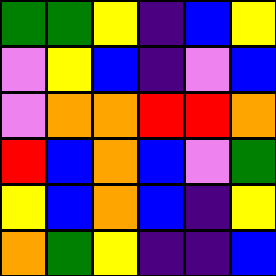[["green", "green", "yellow", "indigo", "blue", "yellow"], ["violet", "yellow", "blue", "indigo", "violet", "blue"], ["violet", "orange", "orange", "red", "red", "orange"], ["red", "blue", "orange", "blue", "violet", "green"], ["yellow", "blue", "orange", "blue", "indigo", "yellow"], ["orange", "green", "yellow", "indigo", "indigo", "blue"]]